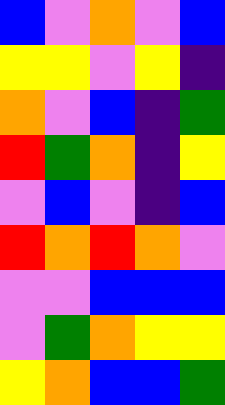[["blue", "violet", "orange", "violet", "blue"], ["yellow", "yellow", "violet", "yellow", "indigo"], ["orange", "violet", "blue", "indigo", "green"], ["red", "green", "orange", "indigo", "yellow"], ["violet", "blue", "violet", "indigo", "blue"], ["red", "orange", "red", "orange", "violet"], ["violet", "violet", "blue", "blue", "blue"], ["violet", "green", "orange", "yellow", "yellow"], ["yellow", "orange", "blue", "blue", "green"]]